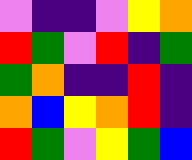[["violet", "indigo", "indigo", "violet", "yellow", "orange"], ["red", "green", "violet", "red", "indigo", "green"], ["green", "orange", "indigo", "indigo", "red", "indigo"], ["orange", "blue", "yellow", "orange", "red", "indigo"], ["red", "green", "violet", "yellow", "green", "blue"]]